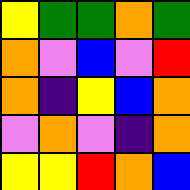[["yellow", "green", "green", "orange", "green"], ["orange", "violet", "blue", "violet", "red"], ["orange", "indigo", "yellow", "blue", "orange"], ["violet", "orange", "violet", "indigo", "orange"], ["yellow", "yellow", "red", "orange", "blue"]]